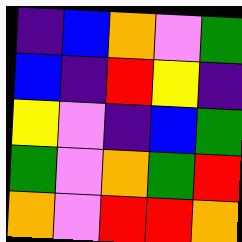[["indigo", "blue", "orange", "violet", "green"], ["blue", "indigo", "red", "yellow", "indigo"], ["yellow", "violet", "indigo", "blue", "green"], ["green", "violet", "orange", "green", "red"], ["orange", "violet", "red", "red", "orange"]]